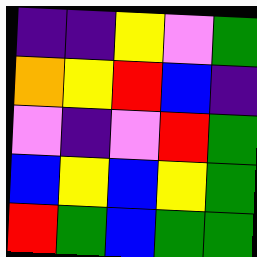[["indigo", "indigo", "yellow", "violet", "green"], ["orange", "yellow", "red", "blue", "indigo"], ["violet", "indigo", "violet", "red", "green"], ["blue", "yellow", "blue", "yellow", "green"], ["red", "green", "blue", "green", "green"]]